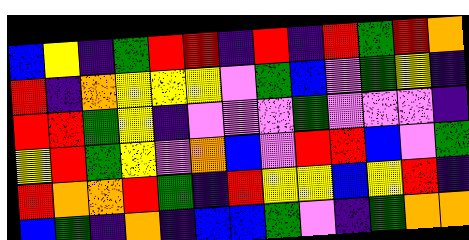[["blue", "yellow", "indigo", "green", "red", "red", "indigo", "red", "indigo", "red", "green", "red", "orange"], ["red", "indigo", "orange", "yellow", "yellow", "yellow", "violet", "green", "blue", "violet", "green", "yellow", "indigo"], ["red", "red", "green", "yellow", "indigo", "violet", "violet", "violet", "green", "violet", "violet", "violet", "indigo"], ["yellow", "red", "green", "yellow", "violet", "orange", "blue", "violet", "red", "red", "blue", "violet", "green"], ["red", "orange", "orange", "red", "green", "indigo", "red", "yellow", "yellow", "blue", "yellow", "red", "indigo"], ["blue", "green", "indigo", "orange", "indigo", "blue", "blue", "green", "violet", "indigo", "green", "orange", "orange"]]